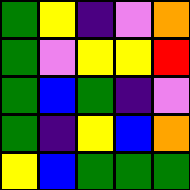[["green", "yellow", "indigo", "violet", "orange"], ["green", "violet", "yellow", "yellow", "red"], ["green", "blue", "green", "indigo", "violet"], ["green", "indigo", "yellow", "blue", "orange"], ["yellow", "blue", "green", "green", "green"]]